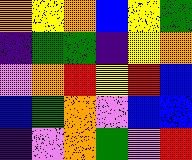[["orange", "yellow", "orange", "blue", "yellow", "green"], ["indigo", "green", "green", "indigo", "yellow", "orange"], ["violet", "orange", "red", "yellow", "red", "blue"], ["blue", "green", "orange", "violet", "blue", "blue"], ["indigo", "violet", "orange", "green", "violet", "red"]]